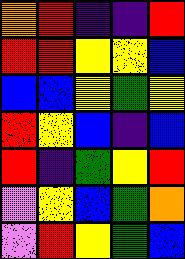[["orange", "red", "indigo", "indigo", "red"], ["red", "red", "yellow", "yellow", "blue"], ["blue", "blue", "yellow", "green", "yellow"], ["red", "yellow", "blue", "indigo", "blue"], ["red", "indigo", "green", "yellow", "red"], ["violet", "yellow", "blue", "green", "orange"], ["violet", "red", "yellow", "green", "blue"]]